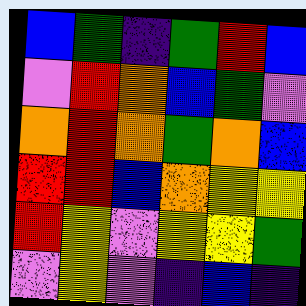[["blue", "green", "indigo", "green", "red", "blue"], ["violet", "red", "orange", "blue", "green", "violet"], ["orange", "red", "orange", "green", "orange", "blue"], ["red", "red", "blue", "orange", "yellow", "yellow"], ["red", "yellow", "violet", "yellow", "yellow", "green"], ["violet", "yellow", "violet", "indigo", "blue", "indigo"]]